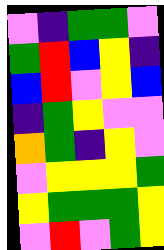[["violet", "indigo", "green", "green", "violet"], ["green", "red", "blue", "yellow", "indigo"], ["blue", "red", "violet", "yellow", "blue"], ["indigo", "green", "yellow", "violet", "violet"], ["orange", "green", "indigo", "yellow", "violet"], ["violet", "yellow", "yellow", "yellow", "green"], ["yellow", "green", "green", "green", "yellow"], ["violet", "red", "violet", "green", "yellow"]]